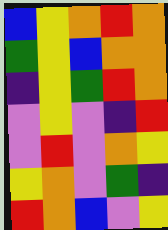[["blue", "yellow", "orange", "red", "orange"], ["green", "yellow", "blue", "orange", "orange"], ["indigo", "yellow", "green", "red", "orange"], ["violet", "yellow", "violet", "indigo", "red"], ["violet", "red", "violet", "orange", "yellow"], ["yellow", "orange", "violet", "green", "indigo"], ["red", "orange", "blue", "violet", "yellow"]]